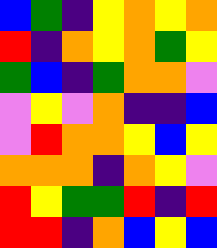[["blue", "green", "indigo", "yellow", "orange", "yellow", "orange"], ["red", "indigo", "orange", "yellow", "orange", "green", "yellow"], ["green", "blue", "indigo", "green", "orange", "orange", "violet"], ["violet", "yellow", "violet", "orange", "indigo", "indigo", "blue"], ["violet", "red", "orange", "orange", "yellow", "blue", "yellow"], ["orange", "orange", "orange", "indigo", "orange", "yellow", "violet"], ["red", "yellow", "green", "green", "red", "indigo", "red"], ["red", "red", "indigo", "orange", "blue", "yellow", "blue"]]